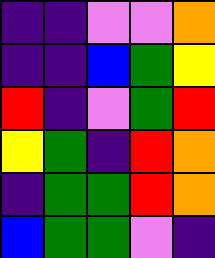[["indigo", "indigo", "violet", "violet", "orange"], ["indigo", "indigo", "blue", "green", "yellow"], ["red", "indigo", "violet", "green", "red"], ["yellow", "green", "indigo", "red", "orange"], ["indigo", "green", "green", "red", "orange"], ["blue", "green", "green", "violet", "indigo"]]